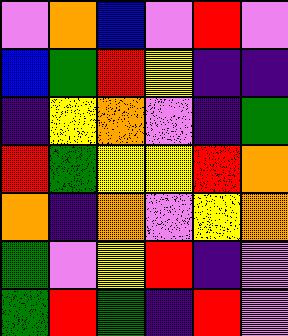[["violet", "orange", "blue", "violet", "red", "violet"], ["blue", "green", "red", "yellow", "indigo", "indigo"], ["indigo", "yellow", "orange", "violet", "indigo", "green"], ["red", "green", "yellow", "yellow", "red", "orange"], ["orange", "indigo", "orange", "violet", "yellow", "orange"], ["green", "violet", "yellow", "red", "indigo", "violet"], ["green", "red", "green", "indigo", "red", "violet"]]